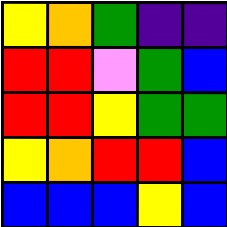[["yellow", "orange", "green", "indigo", "indigo"], ["red", "red", "violet", "green", "blue"], ["red", "red", "yellow", "green", "green"], ["yellow", "orange", "red", "red", "blue"], ["blue", "blue", "blue", "yellow", "blue"]]